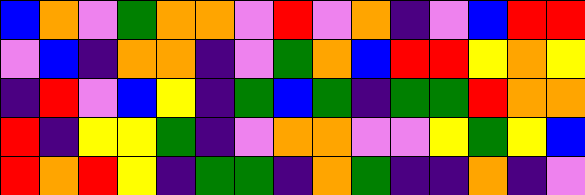[["blue", "orange", "violet", "green", "orange", "orange", "violet", "red", "violet", "orange", "indigo", "violet", "blue", "red", "red"], ["violet", "blue", "indigo", "orange", "orange", "indigo", "violet", "green", "orange", "blue", "red", "red", "yellow", "orange", "yellow"], ["indigo", "red", "violet", "blue", "yellow", "indigo", "green", "blue", "green", "indigo", "green", "green", "red", "orange", "orange"], ["red", "indigo", "yellow", "yellow", "green", "indigo", "violet", "orange", "orange", "violet", "violet", "yellow", "green", "yellow", "blue"], ["red", "orange", "red", "yellow", "indigo", "green", "green", "indigo", "orange", "green", "indigo", "indigo", "orange", "indigo", "violet"]]